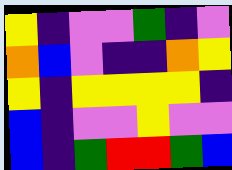[["yellow", "indigo", "violet", "violet", "green", "indigo", "violet"], ["orange", "blue", "violet", "indigo", "indigo", "orange", "yellow"], ["yellow", "indigo", "yellow", "yellow", "yellow", "yellow", "indigo"], ["blue", "indigo", "violet", "violet", "yellow", "violet", "violet"], ["blue", "indigo", "green", "red", "red", "green", "blue"]]